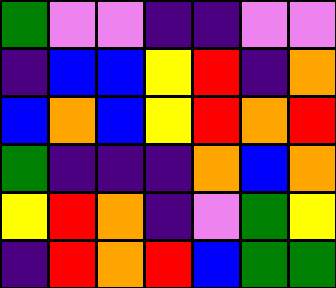[["green", "violet", "violet", "indigo", "indigo", "violet", "violet"], ["indigo", "blue", "blue", "yellow", "red", "indigo", "orange"], ["blue", "orange", "blue", "yellow", "red", "orange", "red"], ["green", "indigo", "indigo", "indigo", "orange", "blue", "orange"], ["yellow", "red", "orange", "indigo", "violet", "green", "yellow"], ["indigo", "red", "orange", "red", "blue", "green", "green"]]